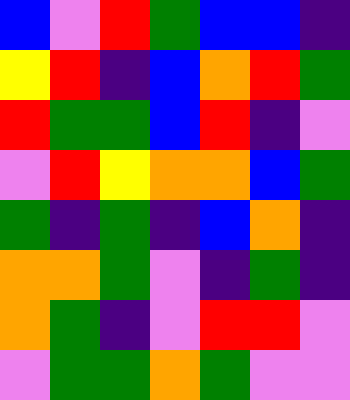[["blue", "violet", "red", "green", "blue", "blue", "indigo"], ["yellow", "red", "indigo", "blue", "orange", "red", "green"], ["red", "green", "green", "blue", "red", "indigo", "violet"], ["violet", "red", "yellow", "orange", "orange", "blue", "green"], ["green", "indigo", "green", "indigo", "blue", "orange", "indigo"], ["orange", "orange", "green", "violet", "indigo", "green", "indigo"], ["orange", "green", "indigo", "violet", "red", "red", "violet"], ["violet", "green", "green", "orange", "green", "violet", "violet"]]